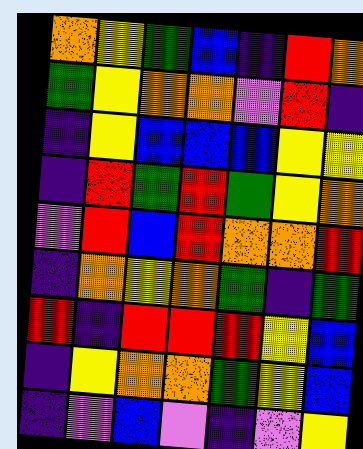[["orange", "yellow", "green", "blue", "indigo", "red", "orange"], ["green", "yellow", "orange", "orange", "violet", "red", "indigo"], ["indigo", "yellow", "blue", "blue", "blue", "yellow", "yellow"], ["indigo", "red", "green", "red", "green", "yellow", "orange"], ["violet", "red", "blue", "red", "orange", "orange", "red"], ["indigo", "orange", "yellow", "orange", "green", "indigo", "green"], ["red", "indigo", "red", "red", "red", "yellow", "blue"], ["indigo", "yellow", "orange", "orange", "green", "yellow", "blue"], ["indigo", "violet", "blue", "violet", "indigo", "violet", "yellow"]]